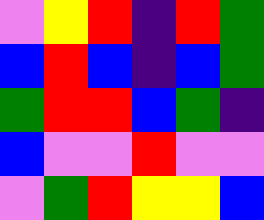[["violet", "yellow", "red", "indigo", "red", "green"], ["blue", "red", "blue", "indigo", "blue", "green"], ["green", "red", "red", "blue", "green", "indigo"], ["blue", "violet", "violet", "red", "violet", "violet"], ["violet", "green", "red", "yellow", "yellow", "blue"]]